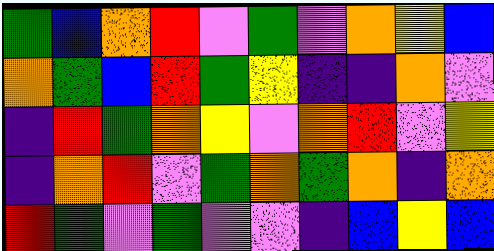[["green", "blue", "orange", "red", "violet", "green", "violet", "orange", "yellow", "blue"], ["orange", "green", "blue", "red", "green", "yellow", "indigo", "indigo", "orange", "violet"], ["indigo", "red", "green", "orange", "yellow", "violet", "orange", "red", "violet", "yellow"], ["indigo", "orange", "red", "violet", "green", "orange", "green", "orange", "indigo", "orange"], ["red", "green", "violet", "green", "violet", "violet", "indigo", "blue", "yellow", "blue"]]